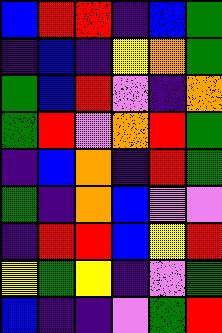[["blue", "red", "red", "indigo", "blue", "green"], ["indigo", "blue", "indigo", "yellow", "orange", "green"], ["green", "blue", "red", "violet", "indigo", "orange"], ["green", "red", "violet", "orange", "red", "green"], ["indigo", "blue", "orange", "indigo", "red", "green"], ["green", "indigo", "orange", "blue", "violet", "violet"], ["indigo", "red", "red", "blue", "yellow", "red"], ["yellow", "green", "yellow", "indigo", "violet", "green"], ["blue", "indigo", "indigo", "violet", "green", "red"]]